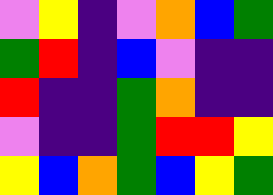[["violet", "yellow", "indigo", "violet", "orange", "blue", "green"], ["green", "red", "indigo", "blue", "violet", "indigo", "indigo"], ["red", "indigo", "indigo", "green", "orange", "indigo", "indigo"], ["violet", "indigo", "indigo", "green", "red", "red", "yellow"], ["yellow", "blue", "orange", "green", "blue", "yellow", "green"]]